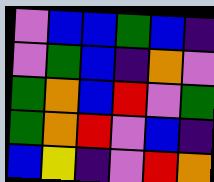[["violet", "blue", "blue", "green", "blue", "indigo"], ["violet", "green", "blue", "indigo", "orange", "violet"], ["green", "orange", "blue", "red", "violet", "green"], ["green", "orange", "red", "violet", "blue", "indigo"], ["blue", "yellow", "indigo", "violet", "red", "orange"]]